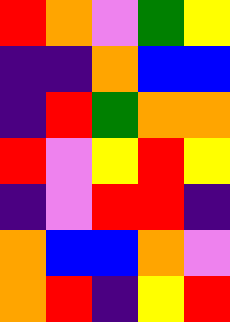[["red", "orange", "violet", "green", "yellow"], ["indigo", "indigo", "orange", "blue", "blue"], ["indigo", "red", "green", "orange", "orange"], ["red", "violet", "yellow", "red", "yellow"], ["indigo", "violet", "red", "red", "indigo"], ["orange", "blue", "blue", "orange", "violet"], ["orange", "red", "indigo", "yellow", "red"]]